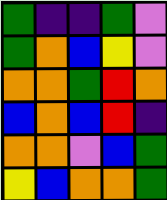[["green", "indigo", "indigo", "green", "violet"], ["green", "orange", "blue", "yellow", "violet"], ["orange", "orange", "green", "red", "orange"], ["blue", "orange", "blue", "red", "indigo"], ["orange", "orange", "violet", "blue", "green"], ["yellow", "blue", "orange", "orange", "green"]]